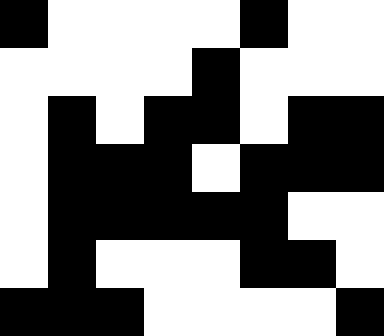[["black", "white", "white", "white", "white", "black", "white", "white"], ["white", "white", "white", "white", "black", "white", "white", "white"], ["white", "black", "white", "black", "black", "white", "black", "black"], ["white", "black", "black", "black", "white", "black", "black", "black"], ["white", "black", "black", "black", "black", "black", "white", "white"], ["white", "black", "white", "white", "white", "black", "black", "white"], ["black", "black", "black", "white", "white", "white", "white", "black"]]